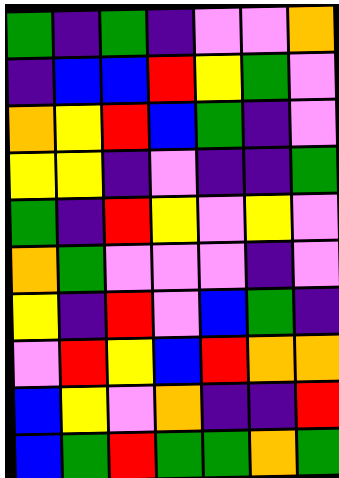[["green", "indigo", "green", "indigo", "violet", "violet", "orange"], ["indigo", "blue", "blue", "red", "yellow", "green", "violet"], ["orange", "yellow", "red", "blue", "green", "indigo", "violet"], ["yellow", "yellow", "indigo", "violet", "indigo", "indigo", "green"], ["green", "indigo", "red", "yellow", "violet", "yellow", "violet"], ["orange", "green", "violet", "violet", "violet", "indigo", "violet"], ["yellow", "indigo", "red", "violet", "blue", "green", "indigo"], ["violet", "red", "yellow", "blue", "red", "orange", "orange"], ["blue", "yellow", "violet", "orange", "indigo", "indigo", "red"], ["blue", "green", "red", "green", "green", "orange", "green"]]